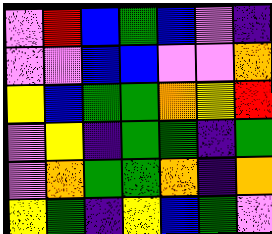[["violet", "red", "blue", "green", "blue", "violet", "indigo"], ["violet", "violet", "blue", "blue", "violet", "violet", "orange"], ["yellow", "blue", "green", "green", "orange", "yellow", "red"], ["violet", "yellow", "indigo", "green", "green", "indigo", "green"], ["violet", "orange", "green", "green", "orange", "indigo", "orange"], ["yellow", "green", "indigo", "yellow", "blue", "green", "violet"]]